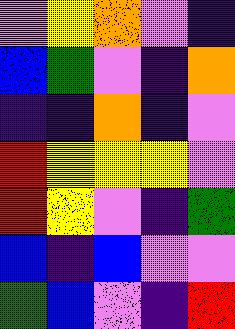[["violet", "yellow", "orange", "violet", "indigo"], ["blue", "green", "violet", "indigo", "orange"], ["indigo", "indigo", "orange", "indigo", "violet"], ["red", "yellow", "yellow", "yellow", "violet"], ["red", "yellow", "violet", "indigo", "green"], ["blue", "indigo", "blue", "violet", "violet"], ["green", "blue", "violet", "indigo", "red"]]